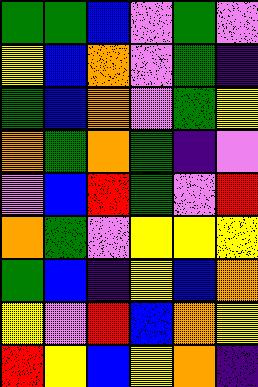[["green", "green", "blue", "violet", "green", "violet"], ["yellow", "blue", "orange", "violet", "green", "indigo"], ["green", "blue", "orange", "violet", "green", "yellow"], ["orange", "green", "orange", "green", "indigo", "violet"], ["violet", "blue", "red", "green", "violet", "red"], ["orange", "green", "violet", "yellow", "yellow", "yellow"], ["green", "blue", "indigo", "yellow", "blue", "orange"], ["yellow", "violet", "red", "blue", "orange", "yellow"], ["red", "yellow", "blue", "yellow", "orange", "indigo"]]